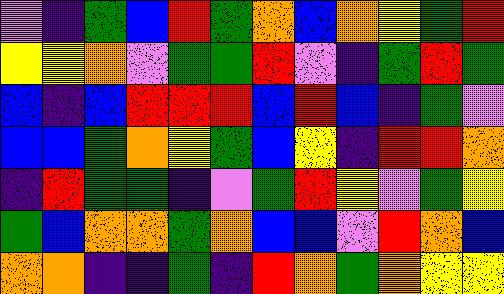[["violet", "indigo", "green", "blue", "red", "green", "orange", "blue", "orange", "yellow", "green", "red"], ["yellow", "yellow", "orange", "violet", "green", "green", "red", "violet", "indigo", "green", "red", "green"], ["blue", "indigo", "blue", "red", "red", "red", "blue", "red", "blue", "indigo", "green", "violet"], ["blue", "blue", "green", "orange", "yellow", "green", "blue", "yellow", "indigo", "red", "red", "orange"], ["indigo", "red", "green", "green", "indigo", "violet", "green", "red", "yellow", "violet", "green", "yellow"], ["green", "blue", "orange", "orange", "green", "orange", "blue", "blue", "violet", "red", "orange", "blue"], ["orange", "orange", "indigo", "indigo", "green", "indigo", "red", "orange", "green", "orange", "yellow", "yellow"]]